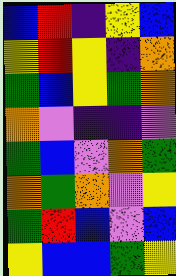[["blue", "red", "indigo", "yellow", "blue"], ["yellow", "red", "yellow", "indigo", "orange"], ["green", "blue", "yellow", "green", "orange"], ["orange", "violet", "indigo", "indigo", "violet"], ["green", "blue", "violet", "orange", "green"], ["orange", "green", "orange", "violet", "yellow"], ["green", "red", "blue", "violet", "blue"], ["yellow", "blue", "blue", "green", "yellow"]]